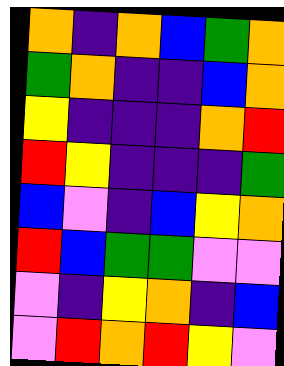[["orange", "indigo", "orange", "blue", "green", "orange"], ["green", "orange", "indigo", "indigo", "blue", "orange"], ["yellow", "indigo", "indigo", "indigo", "orange", "red"], ["red", "yellow", "indigo", "indigo", "indigo", "green"], ["blue", "violet", "indigo", "blue", "yellow", "orange"], ["red", "blue", "green", "green", "violet", "violet"], ["violet", "indigo", "yellow", "orange", "indigo", "blue"], ["violet", "red", "orange", "red", "yellow", "violet"]]